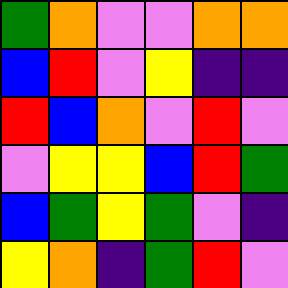[["green", "orange", "violet", "violet", "orange", "orange"], ["blue", "red", "violet", "yellow", "indigo", "indigo"], ["red", "blue", "orange", "violet", "red", "violet"], ["violet", "yellow", "yellow", "blue", "red", "green"], ["blue", "green", "yellow", "green", "violet", "indigo"], ["yellow", "orange", "indigo", "green", "red", "violet"]]